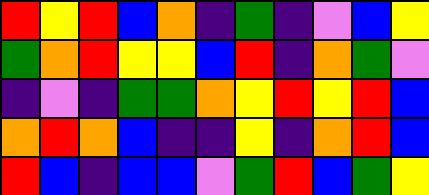[["red", "yellow", "red", "blue", "orange", "indigo", "green", "indigo", "violet", "blue", "yellow"], ["green", "orange", "red", "yellow", "yellow", "blue", "red", "indigo", "orange", "green", "violet"], ["indigo", "violet", "indigo", "green", "green", "orange", "yellow", "red", "yellow", "red", "blue"], ["orange", "red", "orange", "blue", "indigo", "indigo", "yellow", "indigo", "orange", "red", "blue"], ["red", "blue", "indigo", "blue", "blue", "violet", "green", "red", "blue", "green", "yellow"]]